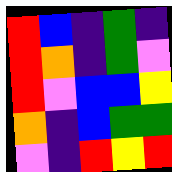[["red", "blue", "indigo", "green", "indigo"], ["red", "orange", "indigo", "green", "violet"], ["red", "violet", "blue", "blue", "yellow"], ["orange", "indigo", "blue", "green", "green"], ["violet", "indigo", "red", "yellow", "red"]]